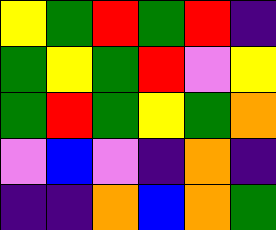[["yellow", "green", "red", "green", "red", "indigo"], ["green", "yellow", "green", "red", "violet", "yellow"], ["green", "red", "green", "yellow", "green", "orange"], ["violet", "blue", "violet", "indigo", "orange", "indigo"], ["indigo", "indigo", "orange", "blue", "orange", "green"]]